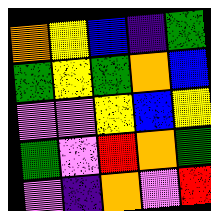[["orange", "yellow", "blue", "indigo", "green"], ["green", "yellow", "green", "orange", "blue"], ["violet", "violet", "yellow", "blue", "yellow"], ["green", "violet", "red", "orange", "green"], ["violet", "indigo", "orange", "violet", "red"]]